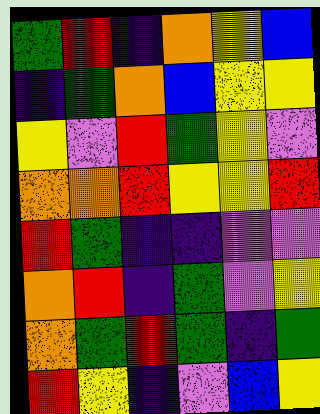[["green", "red", "indigo", "orange", "yellow", "blue"], ["indigo", "green", "orange", "blue", "yellow", "yellow"], ["yellow", "violet", "red", "green", "yellow", "violet"], ["orange", "orange", "red", "yellow", "yellow", "red"], ["red", "green", "indigo", "indigo", "violet", "violet"], ["orange", "red", "indigo", "green", "violet", "yellow"], ["orange", "green", "red", "green", "indigo", "green"], ["red", "yellow", "indigo", "violet", "blue", "yellow"]]